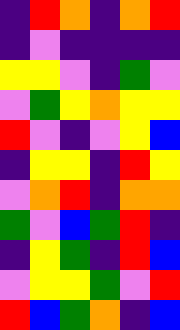[["indigo", "red", "orange", "indigo", "orange", "red"], ["indigo", "violet", "indigo", "indigo", "indigo", "indigo"], ["yellow", "yellow", "violet", "indigo", "green", "violet"], ["violet", "green", "yellow", "orange", "yellow", "yellow"], ["red", "violet", "indigo", "violet", "yellow", "blue"], ["indigo", "yellow", "yellow", "indigo", "red", "yellow"], ["violet", "orange", "red", "indigo", "orange", "orange"], ["green", "violet", "blue", "green", "red", "indigo"], ["indigo", "yellow", "green", "indigo", "red", "blue"], ["violet", "yellow", "yellow", "green", "violet", "red"], ["red", "blue", "green", "orange", "indigo", "blue"]]